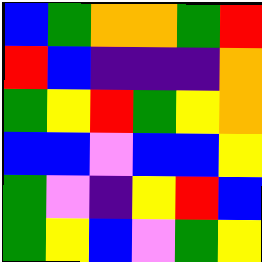[["blue", "green", "orange", "orange", "green", "red"], ["red", "blue", "indigo", "indigo", "indigo", "orange"], ["green", "yellow", "red", "green", "yellow", "orange"], ["blue", "blue", "violet", "blue", "blue", "yellow"], ["green", "violet", "indigo", "yellow", "red", "blue"], ["green", "yellow", "blue", "violet", "green", "yellow"]]